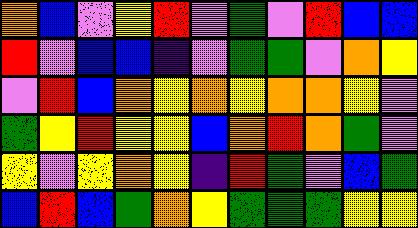[["orange", "blue", "violet", "yellow", "red", "violet", "green", "violet", "red", "blue", "blue"], ["red", "violet", "blue", "blue", "indigo", "violet", "green", "green", "violet", "orange", "yellow"], ["violet", "red", "blue", "orange", "yellow", "orange", "yellow", "orange", "orange", "yellow", "violet"], ["green", "yellow", "red", "yellow", "yellow", "blue", "orange", "red", "orange", "green", "violet"], ["yellow", "violet", "yellow", "orange", "yellow", "indigo", "red", "green", "violet", "blue", "green"], ["blue", "red", "blue", "green", "orange", "yellow", "green", "green", "green", "yellow", "yellow"]]